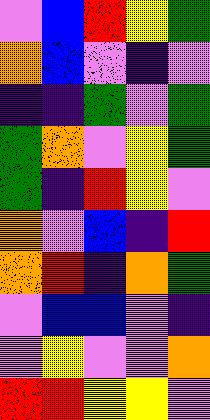[["violet", "blue", "red", "yellow", "green"], ["orange", "blue", "violet", "indigo", "violet"], ["indigo", "indigo", "green", "violet", "green"], ["green", "orange", "violet", "yellow", "green"], ["green", "indigo", "red", "yellow", "violet"], ["orange", "violet", "blue", "indigo", "red"], ["orange", "red", "indigo", "orange", "green"], ["violet", "blue", "blue", "violet", "indigo"], ["violet", "yellow", "violet", "violet", "orange"], ["red", "red", "yellow", "yellow", "violet"]]